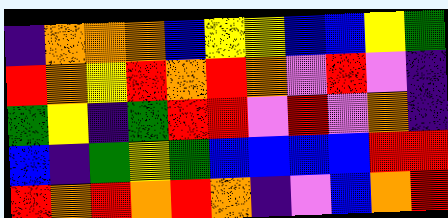[["indigo", "orange", "orange", "orange", "blue", "yellow", "yellow", "blue", "blue", "yellow", "green"], ["red", "orange", "yellow", "red", "orange", "red", "orange", "violet", "red", "violet", "indigo"], ["green", "yellow", "indigo", "green", "red", "red", "violet", "red", "violet", "orange", "indigo"], ["blue", "indigo", "green", "yellow", "green", "blue", "blue", "blue", "blue", "red", "red"], ["red", "orange", "red", "orange", "red", "orange", "indigo", "violet", "blue", "orange", "red"]]